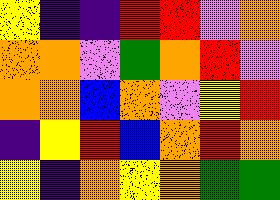[["yellow", "indigo", "indigo", "red", "red", "violet", "orange"], ["orange", "orange", "violet", "green", "orange", "red", "violet"], ["orange", "orange", "blue", "orange", "violet", "yellow", "red"], ["indigo", "yellow", "red", "blue", "orange", "red", "orange"], ["yellow", "indigo", "orange", "yellow", "orange", "green", "green"]]